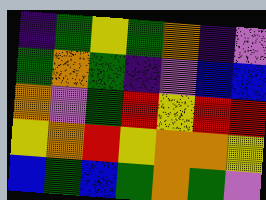[["indigo", "green", "yellow", "green", "orange", "indigo", "violet"], ["green", "orange", "green", "indigo", "violet", "blue", "blue"], ["orange", "violet", "green", "red", "yellow", "red", "red"], ["yellow", "orange", "red", "yellow", "orange", "orange", "yellow"], ["blue", "green", "blue", "green", "orange", "green", "violet"]]